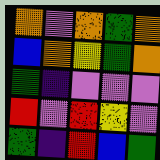[["orange", "violet", "orange", "green", "orange"], ["blue", "orange", "yellow", "green", "orange"], ["green", "indigo", "violet", "violet", "violet"], ["red", "violet", "red", "yellow", "violet"], ["green", "indigo", "red", "blue", "green"]]